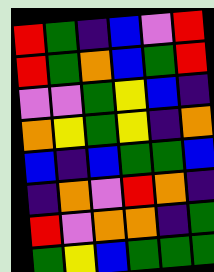[["red", "green", "indigo", "blue", "violet", "red"], ["red", "green", "orange", "blue", "green", "red"], ["violet", "violet", "green", "yellow", "blue", "indigo"], ["orange", "yellow", "green", "yellow", "indigo", "orange"], ["blue", "indigo", "blue", "green", "green", "blue"], ["indigo", "orange", "violet", "red", "orange", "indigo"], ["red", "violet", "orange", "orange", "indigo", "green"], ["green", "yellow", "blue", "green", "green", "green"]]